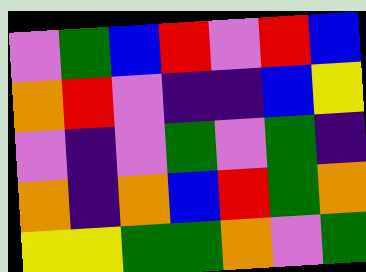[["violet", "green", "blue", "red", "violet", "red", "blue"], ["orange", "red", "violet", "indigo", "indigo", "blue", "yellow"], ["violet", "indigo", "violet", "green", "violet", "green", "indigo"], ["orange", "indigo", "orange", "blue", "red", "green", "orange"], ["yellow", "yellow", "green", "green", "orange", "violet", "green"]]